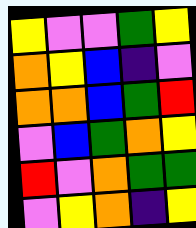[["yellow", "violet", "violet", "green", "yellow"], ["orange", "yellow", "blue", "indigo", "violet"], ["orange", "orange", "blue", "green", "red"], ["violet", "blue", "green", "orange", "yellow"], ["red", "violet", "orange", "green", "green"], ["violet", "yellow", "orange", "indigo", "yellow"]]